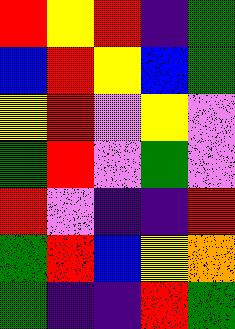[["red", "yellow", "red", "indigo", "green"], ["blue", "red", "yellow", "blue", "green"], ["yellow", "red", "violet", "yellow", "violet"], ["green", "red", "violet", "green", "violet"], ["red", "violet", "indigo", "indigo", "red"], ["green", "red", "blue", "yellow", "orange"], ["green", "indigo", "indigo", "red", "green"]]